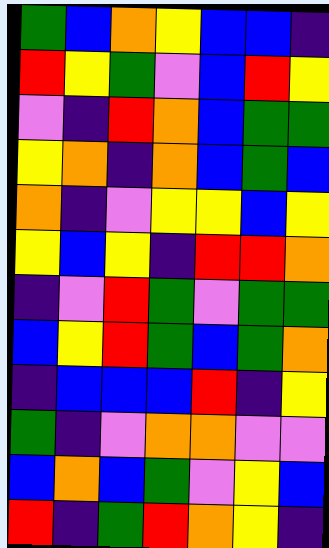[["green", "blue", "orange", "yellow", "blue", "blue", "indigo"], ["red", "yellow", "green", "violet", "blue", "red", "yellow"], ["violet", "indigo", "red", "orange", "blue", "green", "green"], ["yellow", "orange", "indigo", "orange", "blue", "green", "blue"], ["orange", "indigo", "violet", "yellow", "yellow", "blue", "yellow"], ["yellow", "blue", "yellow", "indigo", "red", "red", "orange"], ["indigo", "violet", "red", "green", "violet", "green", "green"], ["blue", "yellow", "red", "green", "blue", "green", "orange"], ["indigo", "blue", "blue", "blue", "red", "indigo", "yellow"], ["green", "indigo", "violet", "orange", "orange", "violet", "violet"], ["blue", "orange", "blue", "green", "violet", "yellow", "blue"], ["red", "indigo", "green", "red", "orange", "yellow", "indigo"]]